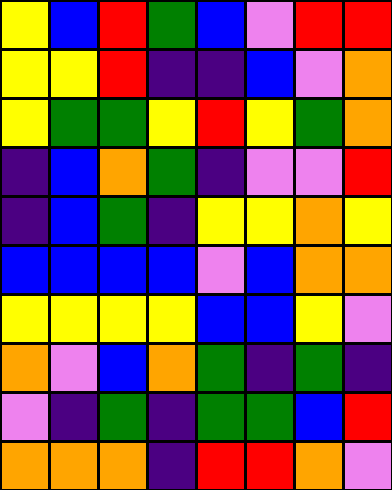[["yellow", "blue", "red", "green", "blue", "violet", "red", "red"], ["yellow", "yellow", "red", "indigo", "indigo", "blue", "violet", "orange"], ["yellow", "green", "green", "yellow", "red", "yellow", "green", "orange"], ["indigo", "blue", "orange", "green", "indigo", "violet", "violet", "red"], ["indigo", "blue", "green", "indigo", "yellow", "yellow", "orange", "yellow"], ["blue", "blue", "blue", "blue", "violet", "blue", "orange", "orange"], ["yellow", "yellow", "yellow", "yellow", "blue", "blue", "yellow", "violet"], ["orange", "violet", "blue", "orange", "green", "indigo", "green", "indigo"], ["violet", "indigo", "green", "indigo", "green", "green", "blue", "red"], ["orange", "orange", "orange", "indigo", "red", "red", "orange", "violet"]]